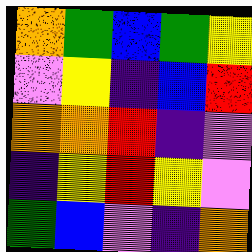[["orange", "green", "blue", "green", "yellow"], ["violet", "yellow", "indigo", "blue", "red"], ["orange", "orange", "red", "indigo", "violet"], ["indigo", "yellow", "red", "yellow", "violet"], ["green", "blue", "violet", "indigo", "orange"]]